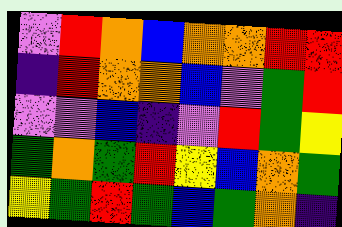[["violet", "red", "orange", "blue", "orange", "orange", "red", "red"], ["indigo", "red", "orange", "orange", "blue", "violet", "green", "red"], ["violet", "violet", "blue", "indigo", "violet", "red", "green", "yellow"], ["green", "orange", "green", "red", "yellow", "blue", "orange", "green"], ["yellow", "green", "red", "green", "blue", "green", "orange", "indigo"]]